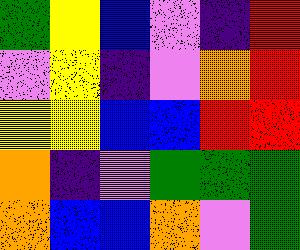[["green", "yellow", "blue", "violet", "indigo", "red"], ["violet", "yellow", "indigo", "violet", "orange", "red"], ["yellow", "yellow", "blue", "blue", "red", "red"], ["orange", "indigo", "violet", "green", "green", "green"], ["orange", "blue", "blue", "orange", "violet", "green"]]